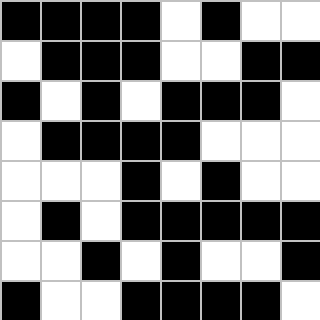[["black", "black", "black", "black", "white", "black", "white", "white"], ["white", "black", "black", "black", "white", "white", "black", "black"], ["black", "white", "black", "white", "black", "black", "black", "white"], ["white", "black", "black", "black", "black", "white", "white", "white"], ["white", "white", "white", "black", "white", "black", "white", "white"], ["white", "black", "white", "black", "black", "black", "black", "black"], ["white", "white", "black", "white", "black", "white", "white", "black"], ["black", "white", "white", "black", "black", "black", "black", "white"]]